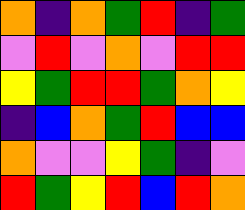[["orange", "indigo", "orange", "green", "red", "indigo", "green"], ["violet", "red", "violet", "orange", "violet", "red", "red"], ["yellow", "green", "red", "red", "green", "orange", "yellow"], ["indigo", "blue", "orange", "green", "red", "blue", "blue"], ["orange", "violet", "violet", "yellow", "green", "indigo", "violet"], ["red", "green", "yellow", "red", "blue", "red", "orange"]]